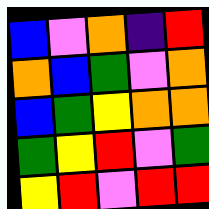[["blue", "violet", "orange", "indigo", "red"], ["orange", "blue", "green", "violet", "orange"], ["blue", "green", "yellow", "orange", "orange"], ["green", "yellow", "red", "violet", "green"], ["yellow", "red", "violet", "red", "red"]]